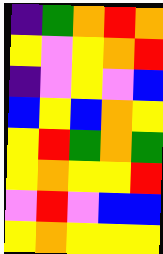[["indigo", "green", "orange", "red", "orange"], ["yellow", "violet", "yellow", "orange", "red"], ["indigo", "violet", "yellow", "violet", "blue"], ["blue", "yellow", "blue", "orange", "yellow"], ["yellow", "red", "green", "orange", "green"], ["yellow", "orange", "yellow", "yellow", "red"], ["violet", "red", "violet", "blue", "blue"], ["yellow", "orange", "yellow", "yellow", "yellow"]]